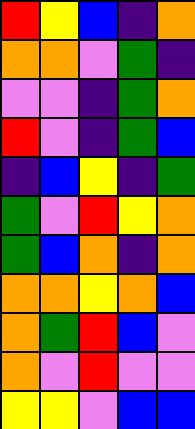[["red", "yellow", "blue", "indigo", "orange"], ["orange", "orange", "violet", "green", "indigo"], ["violet", "violet", "indigo", "green", "orange"], ["red", "violet", "indigo", "green", "blue"], ["indigo", "blue", "yellow", "indigo", "green"], ["green", "violet", "red", "yellow", "orange"], ["green", "blue", "orange", "indigo", "orange"], ["orange", "orange", "yellow", "orange", "blue"], ["orange", "green", "red", "blue", "violet"], ["orange", "violet", "red", "violet", "violet"], ["yellow", "yellow", "violet", "blue", "blue"]]